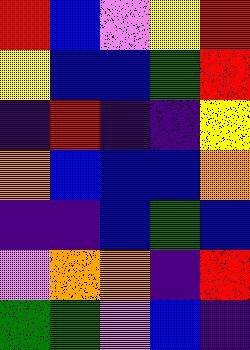[["red", "blue", "violet", "yellow", "red"], ["yellow", "blue", "blue", "green", "red"], ["indigo", "red", "indigo", "indigo", "yellow"], ["orange", "blue", "blue", "blue", "orange"], ["indigo", "indigo", "blue", "green", "blue"], ["violet", "orange", "orange", "indigo", "red"], ["green", "green", "violet", "blue", "indigo"]]